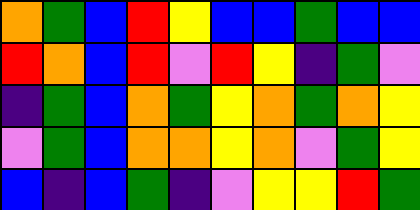[["orange", "green", "blue", "red", "yellow", "blue", "blue", "green", "blue", "blue"], ["red", "orange", "blue", "red", "violet", "red", "yellow", "indigo", "green", "violet"], ["indigo", "green", "blue", "orange", "green", "yellow", "orange", "green", "orange", "yellow"], ["violet", "green", "blue", "orange", "orange", "yellow", "orange", "violet", "green", "yellow"], ["blue", "indigo", "blue", "green", "indigo", "violet", "yellow", "yellow", "red", "green"]]